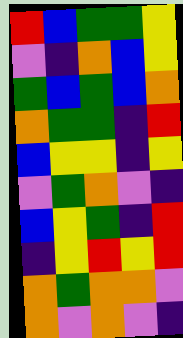[["red", "blue", "green", "green", "yellow"], ["violet", "indigo", "orange", "blue", "yellow"], ["green", "blue", "green", "blue", "orange"], ["orange", "green", "green", "indigo", "red"], ["blue", "yellow", "yellow", "indigo", "yellow"], ["violet", "green", "orange", "violet", "indigo"], ["blue", "yellow", "green", "indigo", "red"], ["indigo", "yellow", "red", "yellow", "red"], ["orange", "green", "orange", "orange", "violet"], ["orange", "violet", "orange", "violet", "indigo"]]